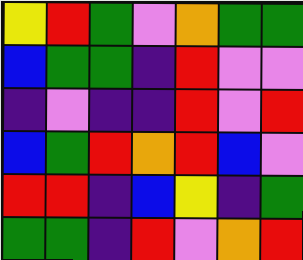[["yellow", "red", "green", "violet", "orange", "green", "green"], ["blue", "green", "green", "indigo", "red", "violet", "violet"], ["indigo", "violet", "indigo", "indigo", "red", "violet", "red"], ["blue", "green", "red", "orange", "red", "blue", "violet"], ["red", "red", "indigo", "blue", "yellow", "indigo", "green"], ["green", "green", "indigo", "red", "violet", "orange", "red"]]